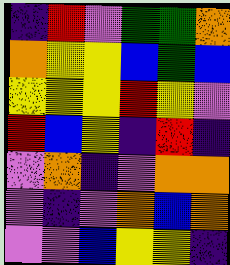[["indigo", "red", "violet", "green", "green", "orange"], ["orange", "yellow", "yellow", "blue", "green", "blue"], ["yellow", "yellow", "yellow", "red", "yellow", "violet"], ["red", "blue", "yellow", "indigo", "red", "indigo"], ["violet", "orange", "indigo", "violet", "orange", "orange"], ["violet", "indigo", "violet", "orange", "blue", "orange"], ["violet", "violet", "blue", "yellow", "yellow", "indigo"]]